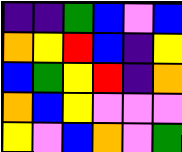[["indigo", "indigo", "green", "blue", "violet", "blue"], ["orange", "yellow", "red", "blue", "indigo", "yellow"], ["blue", "green", "yellow", "red", "indigo", "orange"], ["orange", "blue", "yellow", "violet", "violet", "violet"], ["yellow", "violet", "blue", "orange", "violet", "green"]]